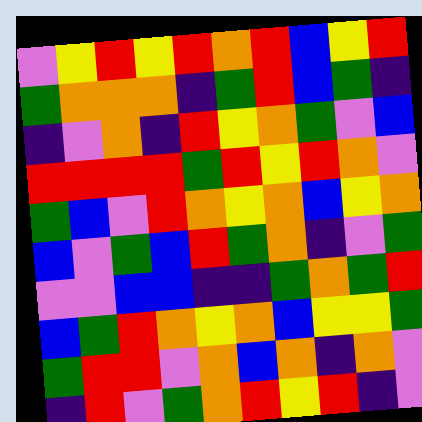[["violet", "yellow", "red", "yellow", "red", "orange", "red", "blue", "yellow", "red"], ["green", "orange", "orange", "orange", "indigo", "green", "red", "blue", "green", "indigo"], ["indigo", "violet", "orange", "indigo", "red", "yellow", "orange", "green", "violet", "blue"], ["red", "red", "red", "red", "green", "red", "yellow", "red", "orange", "violet"], ["green", "blue", "violet", "red", "orange", "yellow", "orange", "blue", "yellow", "orange"], ["blue", "violet", "green", "blue", "red", "green", "orange", "indigo", "violet", "green"], ["violet", "violet", "blue", "blue", "indigo", "indigo", "green", "orange", "green", "red"], ["blue", "green", "red", "orange", "yellow", "orange", "blue", "yellow", "yellow", "green"], ["green", "red", "red", "violet", "orange", "blue", "orange", "indigo", "orange", "violet"], ["indigo", "red", "violet", "green", "orange", "red", "yellow", "red", "indigo", "violet"]]